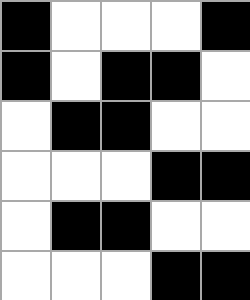[["black", "white", "white", "white", "black"], ["black", "white", "black", "black", "white"], ["white", "black", "black", "white", "white"], ["white", "white", "white", "black", "black"], ["white", "black", "black", "white", "white"], ["white", "white", "white", "black", "black"]]